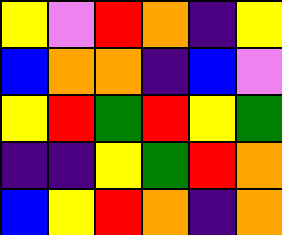[["yellow", "violet", "red", "orange", "indigo", "yellow"], ["blue", "orange", "orange", "indigo", "blue", "violet"], ["yellow", "red", "green", "red", "yellow", "green"], ["indigo", "indigo", "yellow", "green", "red", "orange"], ["blue", "yellow", "red", "orange", "indigo", "orange"]]